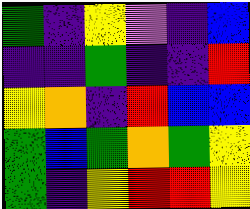[["green", "indigo", "yellow", "violet", "indigo", "blue"], ["indigo", "indigo", "green", "indigo", "indigo", "red"], ["yellow", "orange", "indigo", "red", "blue", "blue"], ["green", "blue", "green", "orange", "green", "yellow"], ["green", "indigo", "yellow", "red", "red", "yellow"]]